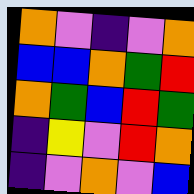[["orange", "violet", "indigo", "violet", "orange"], ["blue", "blue", "orange", "green", "red"], ["orange", "green", "blue", "red", "green"], ["indigo", "yellow", "violet", "red", "orange"], ["indigo", "violet", "orange", "violet", "blue"]]